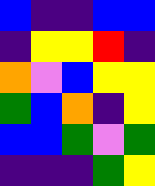[["blue", "indigo", "indigo", "blue", "blue"], ["indigo", "yellow", "yellow", "red", "indigo"], ["orange", "violet", "blue", "yellow", "yellow"], ["green", "blue", "orange", "indigo", "yellow"], ["blue", "blue", "green", "violet", "green"], ["indigo", "indigo", "indigo", "green", "yellow"]]